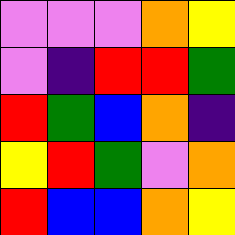[["violet", "violet", "violet", "orange", "yellow"], ["violet", "indigo", "red", "red", "green"], ["red", "green", "blue", "orange", "indigo"], ["yellow", "red", "green", "violet", "orange"], ["red", "blue", "blue", "orange", "yellow"]]